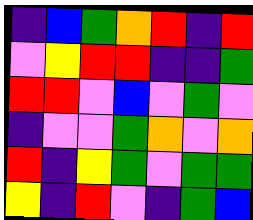[["indigo", "blue", "green", "orange", "red", "indigo", "red"], ["violet", "yellow", "red", "red", "indigo", "indigo", "green"], ["red", "red", "violet", "blue", "violet", "green", "violet"], ["indigo", "violet", "violet", "green", "orange", "violet", "orange"], ["red", "indigo", "yellow", "green", "violet", "green", "green"], ["yellow", "indigo", "red", "violet", "indigo", "green", "blue"]]